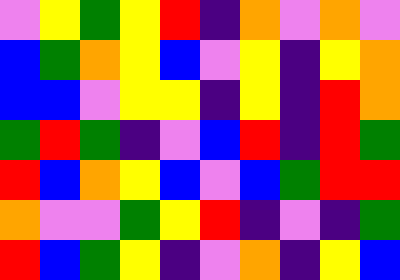[["violet", "yellow", "green", "yellow", "red", "indigo", "orange", "violet", "orange", "violet"], ["blue", "green", "orange", "yellow", "blue", "violet", "yellow", "indigo", "yellow", "orange"], ["blue", "blue", "violet", "yellow", "yellow", "indigo", "yellow", "indigo", "red", "orange"], ["green", "red", "green", "indigo", "violet", "blue", "red", "indigo", "red", "green"], ["red", "blue", "orange", "yellow", "blue", "violet", "blue", "green", "red", "red"], ["orange", "violet", "violet", "green", "yellow", "red", "indigo", "violet", "indigo", "green"], ["red", "blue", "green", "yellow", "indigo", "violet", "orange", "indigo", "yellow", "blue"]]